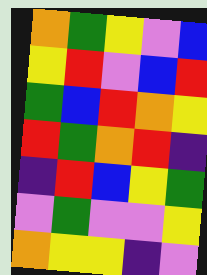[["orange", "green", "yellow", "violet", "blue"], ["yellow", "red", "violet", "blue", "red"], ["green", "blue", "red", "orange", "yellow"], ["red", "green", "orange", "red", "indigo"], ["indigo", "red", "blue", "yellow", "green"], ["violet", "green", "violet", "violet", "yellow"], ["orange", "yellow", "yellow", "indigo", "violet"]]